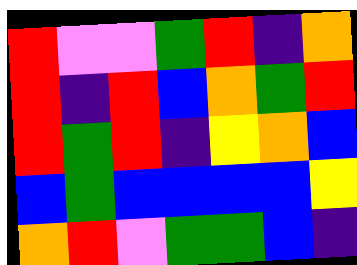[["red", "violet", "violet", "green", "red", "indigo", "orange"], ["red", "indigo", "red", "blue", "orange", "green", "red"], ["red", "green", "red", "indigo", "yellow", "orange", "blue"], ["blue", "green", "blue", "blue", "blue", "blue", "yellow"], ["orange", "red", "violet", "green", "green", "blue", "indigo"]]